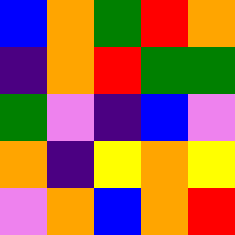[["blue", "orange", "green", "red", "orange"], ["indigo", "orange", "red", "green", "green"], ["green", "violet", "indigo", "blue", "violet"], ["orange", "indigo", "yellow", "orange", "yellow"], ["violet", "orange", "blue", "orange", "red"]]